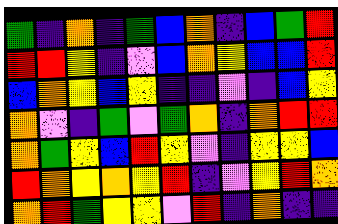[["green", "indigo", "orange", "indigo", "green", "blue", "orange", "indigo", "blue", "green", "red"], ["red", "red", "yellow", "indigo", "violet", "blue", "orange", "yellow", "blue", "blue", "red"], ["blue", "orange", "yellow", "blue", "yellow", "indigo", "indigo", "violet", "indigo", "blue", "yellow"], ["orange", "violet", "indigo", "green", "violet", "green", "orange", "indigo", "orange", "red", "red"], ["orange", "green", "yellow", "blue", "red", "yellow", "violet", "indigo", "yellow", "yellow", "blue"], ["red", "orange", "yellow", "orange", "yellow", "red", "indigo", "violet", "yellow", "red", "orange"], ["orange", "red", "green", "yellow", "yellow", "violet", "red", "indigo", "orange", "indigo", "indigo"]]